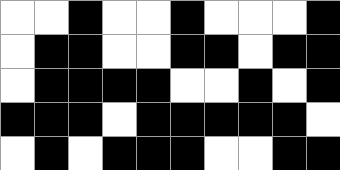[["white", "white", "black", "white", "white", "black", "white", "white", "white", "black"], ["white", "black", "black", "white", "white", "black", "black", "white", "black", "black"], ["white", "black", "black", "black", "black", "white", "white", "black", "white", "black"], ["black", "black", "black", "white", "black", "black", "black", "black", "black", "white"], ["white", "black", "white", "black", "black", "black", "white", "white", "black", "black"]]